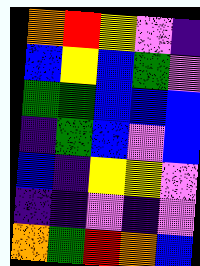[["orange", "red", "yellow", "violet", "indigo"], ["blue", "yellow", "blue", "green", "violet"], ["green", "green", "blue", "blue", "blue"], ["indigo", "green", "blue", "violet", "blue"], ["blue", "indigo", "yellow", "yellow", "violet"], ["indigo", "indigo", "violet", "indigo", "violet"], ["orange", "green", "red", "orange", "blue"]]